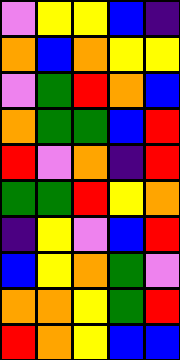[["violet", "yellow", "yellow", "blue", "indigo"], ["orange", "blue", "orange", "yellow", "yellow"], ["violet", "green", "red", "orange", "blue"], ["orange", "green", "green", "blue", "red"], ["red", "violet", "orange", "indigo", "red"], ["green", "green", "red", "yellow", "orange"], ["indigo", "yellow", "violet", "blue", "red"], ["blue", "yellow", "orange", "green", "violet"], ["orange", "orange", "yellow", "green", "red"], ["red", "orange", "yellow", "blue", "blue"]]